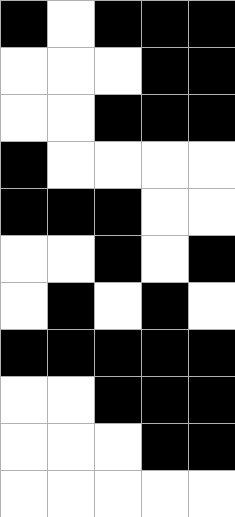[["black", "white", "black", "black", "black"], ["white", "white", "white", "black", "black"], ["white", "white", "black", "black", "black"], ["black", "white", "white", "white", "white"], ["black", "black", "black", "white", "white"], ["white", "white", "black", "white", "black"], ["white", "black", "white", "black", "white"], ["black", "black", "black", "black", "black"], ["white", "white", "black", "black", "black"], ["white", "white", "white", "black", "black"], ["white", "white", "white", "white", "white"]]